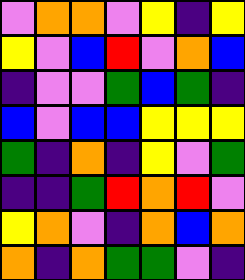[["violet", "orange", "orange", "violet", "yellow", "indigo", "yellow"], ["yellow", "violet", "blue", "red", "violet", "orange", "blue"], ["indigo", "violet", "violet", "green", "blue", "green", "indigo"], ["blue", "violet", "blue", "blue", "yellow", "yellow", "yellow"], ["green", "indigo", "orange", "indigo", "yellow", "violet", "green"], ["indigo", "indigo", "green", "red", "orange", "red", "violet"], ["yellow", "orange", "violet", "indigo", "orange", "blue", "orange"], ["orange", "indigo", "orange", "green", "green", "violet", "indigo"]]